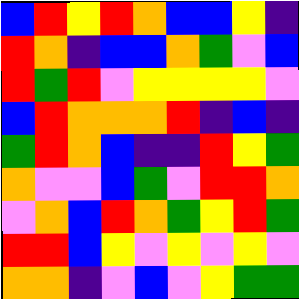[["blue", "red", "yellow", "red", "orange", "blue", "blue", "yellow", "indigo"], ["red", "orange", "indigo", "blue", "blue", "orange", "green", "violet", "blue"], ["red", "green", "red", "violet", "yellow", "yellow", "yellow", "yellow", "violet"], ["blue", "red", "orange", "orange", "orange", "red", "indigo", "blue", "indigo"], ["green", "red", "orange", "blue", "indigo", "indigo", "red", "yellow", "green"], ["orange", "violet", "violet", "blue", "green", "violet", "red", "red", "orange"], ["violet", "orange", "blue", "red", "orange", "green", "yellow", "red", "green"], ["red", "red", "blue", "yellow", "violet", "yellow", "violet", "yellow", "violet"], ["orange", "orange", "indigo", "violet", "blue", "violet", "yellow", "green", "green"]]